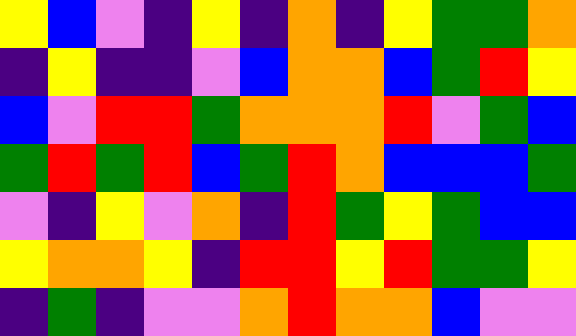[["yellow", "blue", "violet", "indigo", "yellow", "indigo", "orange", "indigo", "yellow", "green", "green", "orange"], ["indigo", "yellow", "indigo", "indigo", "violet", "blue", "orange", "orange", "blue", "green", "red", "yellow"], ["blue", "violet", "red", "red", "green", "orange", "orange", "orange", "red", "violet", "green", "blue"], ["green", "red", "green", "red", "blue", "green", "red", "orange", "blue", "blue", "blue", "green"], ["violet", "indigo", "yellow", "violet", "orange", "indigo", "red", "green", "yellow", "green", "blue", "blue"], ["yellow", "orange", "orange", "yellow", "indigo", "red", "red", "yellow", "red", "green", "green", "yellow"], ["indigo", "green", "indigo", "violet", "violet", "orange", "red", "orange", "orange", "blue", "violet", "violet"]]